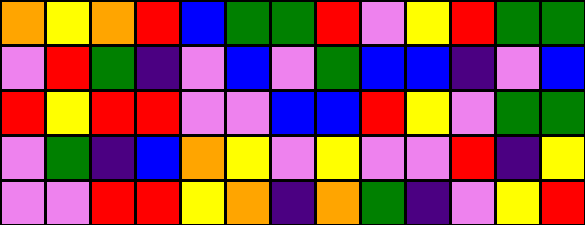[["orange", "yellow", "orange", "red", "blue", "green", "green", "red", "violet", "yellow", "red", "green", "green"], ["violet", "red", "green", "indigo", "violet", "blue", "violet", "green", "blue", "blue", "indigo", "violet", "blue"], ["red", "yellow", "red", "red", "violet", "violet", "blue", "blue", "red", "yellow", "violet", "green", "green"], ["violet", "green", "indigo", "blue", "orange", "yellow", "violet", "yellow", "violet", "violet", "red", "indigo", "yellow"], ["violet", "violet", "red", "red", "yellow", "orange", "indigo", "orange", "green", "indigo", "violet", "yellow", "red"]]